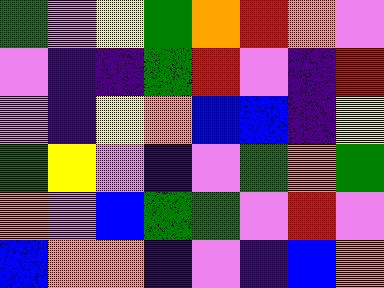[["green", "violet", "yellow", "green", "orange", "red", "orange", "violet"], ["violet", "indigo", "indigo", "green", "red", "violet", "indigo", "red"], ["violet", "indigo", "yellow", "orange", "blue", "blue", "indigo", "yellow"], ["green", "yellow", "violet", "indigo", "violet", "green", "orange", "green"], ["orange", "violet", "blue", "green", "green", "violet", "red", "violet"], ["blue", "orange", "orange", "indigo", "violet", "indigo", "blue", "orange"]]